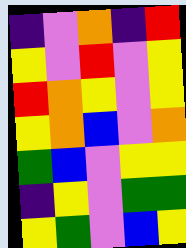[["indigo", "violet", "orange", "indigo", "red"], ["yellow", "violet", "red", "violet", "yellow"], ["red", "orange", "yellow", "violet", "yellow"], ["yellow", "orange", "blue", "violet", "orange"], ["green", "blue", "violet", "yellow", "yellow"], ["indigo", "yellow", "violet", "green", "green"], ["yellow", "green", "violet", "blue", "yellow"]]